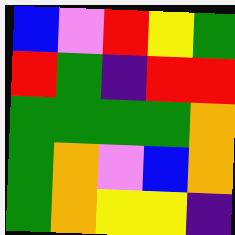[["blue", "violet", "red", "yellow", "green"], ["red", "green", "indigo", "red", "red"], ["green", "green", "green", "green", "orange"], ["green", "orange", "violet", "blue", "orange"], ["green", "orange", "yellow", "yellow", "indigo"]]